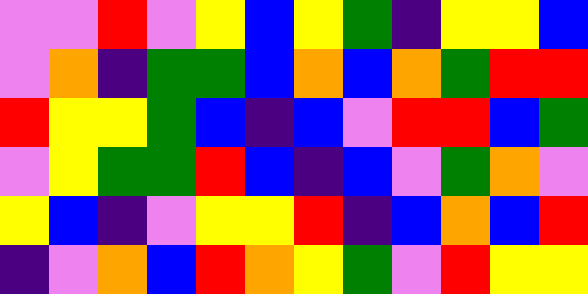[["violet", "violet", "red", "violet", "yellow", "blue", "yellow", "green", "indigo", "yellow", "yellow", "blue"], ["violet", "orange", "indigo", "green", "green", "blue", "orange", "blue", "orange", "green", "red", "red"], ["red", "yellow", "yellow", "green", "blue", "indigo", "blue", "violet", "red", "red", "blue", "green"], ["violet", "yellow", "green", "green", "red", "blue", "indigo", "blue", "violet", "green", "orange", "violet"], ["yellow", "blue", "indigo", "violet", "yellow", "yellow", "red", "indigo", "blue", "orange", "blue", "red"], ["indigo", "violet", "orange", "blue", "red", "orange", "yellow", "green", "violet", "red", "yellow", "yellow"]]